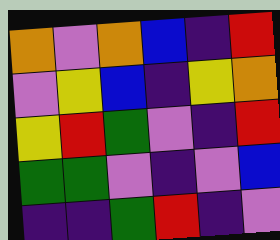[["orange", "violet", "orange", "blue", "indigo", "red"], ["violet", "yellow", "blue", "indigo", "yellow", "orange"], ["yellow", "red", "green", "violet", "indigo", "red"], ["green", "green", "violet", "indigo", "violet", "blue"], ["indigo", "indigo", "green", "red", "indigo", "violet"]]